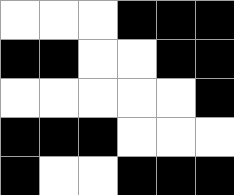[["white", "white", "white", "black", "black", "black"], ["black", "black", "white", "white", "black", "black"], ["white", "white", "white", "white", "white", "black"], ["black", "black", "black", "white", "white", "white"], ["black", "white", "white", "black", "black", "black"]]